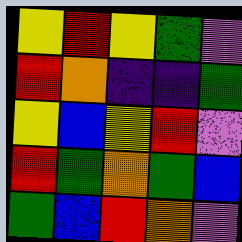[["yellow", "red", "yellow", "green", "violet"], ["red", "orange", "indigo", "indigo", "green"], ["yellow", "blue", "yellow", "red", "violet"], ["red", "green", "orange", "green", "blue"], ["green", "blue", "red", "orange", "violet"]]